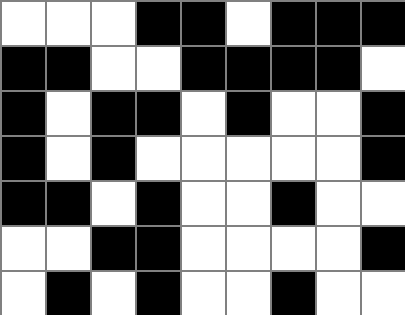[["white", "white", "white", "black", "black", "white", "black", "black", "black"], ["black", "black", "white", "white", "black", "black", "black", "black", "white"], ["black", "white", "black", "black", "white", "black", "white", "white", "black"], ["black", "white", "black", "white", "white", "white", "white", "white", "black"], ["black", "black", "white", "black", "white", "white", "black", "white", "white"], ["white", "white", "black", "black", "white", "white", "white", "white", "black"], ["white", "black", "white", "black", "white", "white", "black", "white", "white"]]